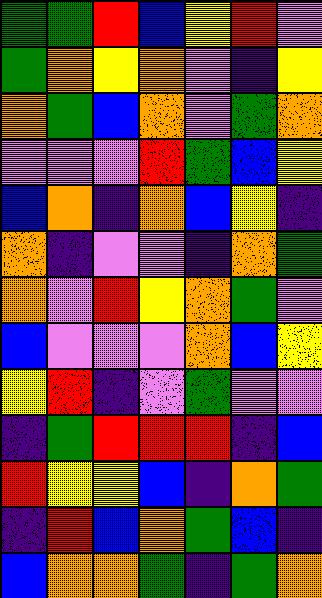[["green", "green", "red", "blue", "yellow", "red", "violet"], ["green", "orange", "yellow", "orange", "violet", "indigo", "yellow"], ["orange", "green", "blue", "orange", "violet", "green", "orange"], ["violet", "violet", "violet", "red", "green", "blue", "yellow"], ["blue", "orange", "indigo", "orange", "blue", "yellow", "indigo"], ["orange", "indigo", "violet", "violet", "indigo", "orange", "green"], ["orange", "violet", "red", "yellow", "orange", "green", "violet"], ["blue", "violet", "violet", "violet", "orange", "blue", "yellow"], ["yellow", "red", "indigo", "violet", "green", "violet", "violet"], ["indigo", "green", "red", "red", "red", "indigo", "blue"], ["red", "yellow", "yellow", "blue", "indigo", "orange", "green"], ["indigo", "red", "blue", "orange", "green", "blue", "indigo"], ["blue", "orange", "orange", "green", "indigo", "green", "orange"]]